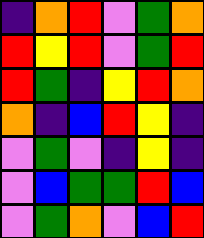[["indigo", "orange", "red", "violet", "green", "orange"], ["red", "yellow", "red", "violet", "green", "red"], ["red", "green", "indigo", "yellow", "red", "orange"], ["orange", "indigo", "blue", "red", "yellow", "indigo"], ["violet", "green", "violet", "indigo", "yellow", "indigo"], ["violet", "blue", "green", "green", "red", "blue"], ["violet", "green", "orange", "violet", "blue", "red"]]